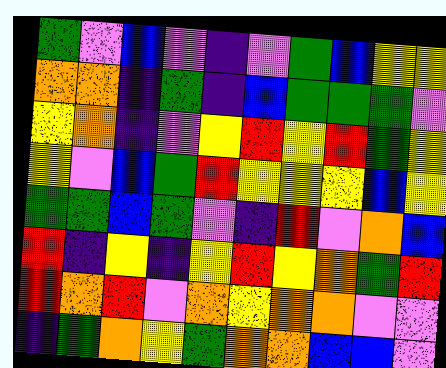[["green", "violet", "blue", "violet", "indigo", "violet", "green", "blue", "yellow", "yellow"], ["orange", "orange", "indigo", "green", "indigo", "blue", "green", "green", "green", "violet"], ["yellow", "orange", "indigo", "violet", "yellow", "red", "yellow", "red", "green", "yellow"], ["yellow", "violet", "blue", "green", "red", "yellow", "yellow", "yellow", "blue", "yellow"], ["green", "green", "blue", "green", "violet", "indigo", "red", "violet", "orange", "blue"], ["red", "indigo", "yellow", "indigo", "yellow", "red", "yellow", "orange", "green", "red"], ["red", "orange", "red", "violet", "orange", "yellow", "orange", "orange", "violet", "violet"], ["indigo", "green", "orange", "yellow", "green", "orange", "orange", "blue", "blue", "violet"]]